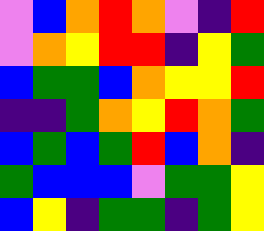[["violet", "blue", "orange", "red", "orange", "violet", "indigo", "red"], ["violet", "orange", "yellow", "red", "red", "indigo", "yellow", "green"], ["blue", "green", "green", "blue", "orange", "yellow", "yellow", "red"], ["indigo", "indigo", "green", "orange", "yellow", "red", "orange", "green"], ["blue", "green", "blue", "green", "red", "blue", "orange", "indigo"], ["green", "blue", "blue", "blue", "violet", "green", "green", "yellow"], ["blue", "yellow", "indigo", "green", "green", "indigo", "green", "yellow"]]